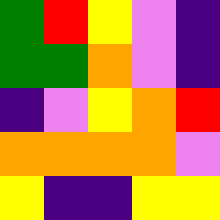[["green", "red", "yellow", "violet", "indigo"], ["green", "green", "orange", "violet", "indigo"], ["indigo", "violet", "yellow", "orange", "red"], ["orange", "orange", "orange", "orange", "violet"], ["yellow", "indigo", "indigo", "yellow", "yellow"]]